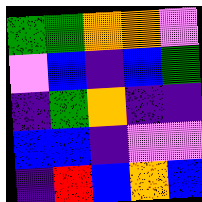[["green", "green", "orange", "orange", "violet"], ["violet", "blue", "indigo", "blue", "green"], ["indigo", "green", "orange", "indigo", "indigo"], ["blue", "blue", "indigo", "violet", "violet"], ["indigo", "red", "blue", "orange", "blue"]]